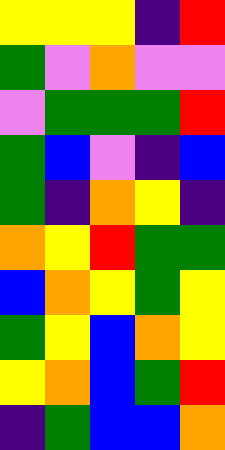[["yellow", "yellow", "yellow", "indigo", "red"], ["green", "violet", "orange", "violet", "violet"], ["violet", "green", "green", "green", "red"], ["green", "blue", "violet", "indigo", "blue"], ["green", "indigo", "orange", "yellow", "indigo"], ["orange", "yellow", "red", "green", "green"], ["blue", "orange", "yellow", "green", "yellow"], ["green", "yellow", "blue", "orange", "yellow"], ["yellow", "orange", "blue", "green", "red"], ["indigo", "green", "blue", "blue", "orange"]]